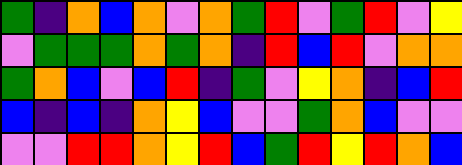[["green", "indigo", "orange", "blue", "orange", "violet", "orange", "green", "red", "violet", "green", "red", "violet", "yellow"], ["violet", "green", "green", "green", "orange", "green", "orange", "indigo", "red", "blue", "red", "violet", "orange", "orange"], ["green", "orange", "blue", "violet", "blue", "red", "indigo", "green", "violet", "yellow", "orange", "indigo", "blue", "red"], ["blue", "indigo", "blue", "indigo", "orange", "yellow", "blue", "violet", "violet", "green", "orange", "blue", "violet", "violet"], ["violet", "violet", "red", "red", "orange", "yellow", "red", "blue", "green", "red", "yellow", "red", "orange", "blue"]]